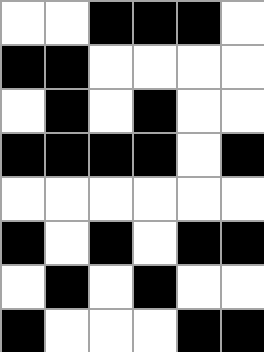[["white", "white", "black", "black", "black", "white"], ["black", "black", "white", "white", "white", "white"], ["white", "black", "white", "black", "white", "white"], ["black", "black", "black", "black", "white", "black"], ["white", "white", "white", "white", "white", "white"], ["black", "white", "black", "white", "black", "black"], ["white", "black", "white", "black", "white", "white"], ["black", "white", "white", "white", "black", "black"]]